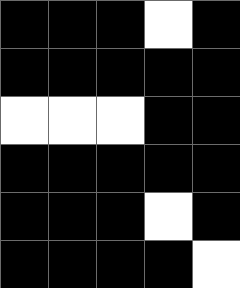[["black", "black", "black", "white", "black"], ["black", "black", "black", "black", "black"], ["white", "white", "white", "black", "black"], ["black", "black", "black", "black", "black"], ["black", "black", "black", "white", "black"], ["black", "black", "black", "black", "white"]]